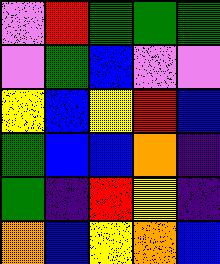[["violet", "red", "green", "green", "green"], ["violet", "green", "blue", "violet", "violet"], ["yellow", "blue", "yellow", "red", "blue"], ["green", "blue", "blue", "orange", "indigo"], ["green", "indigo", "red", "yellow", "indigo"], ["orange", "blue", "yellow", "orange", "blue"]]